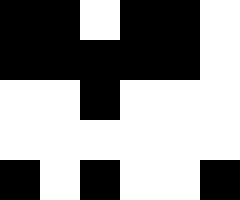[["black", "black", "white", "black", "black", "white"], ["black", "black", "black", "black", "black", "white"], ["white", "white", "black", "white", "white", "white"], ["white", "white", "white", "white", "white", "white"], ["black", "white", "black", "white", "white", "black"]]